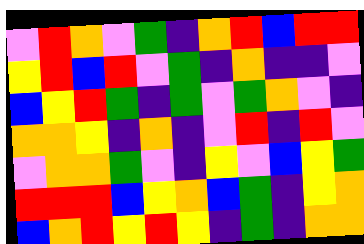[["violet", "red", "orange", "violet", "green", "indigo", "orange", "red", "blue", "red", "red"], ["yellow", "red", "blue", "red", "violet", "green", "indigo", "orange", "indigo", "indigo", "violet"], ["blue", "yellow", "red", "green", "indigo", "green", "violet", "green", "orange", "violet", "indigo"], ["orange", "orange", "yellow", "indigo", "orange", "indigo", "violet", "red", "indigo", "red", "violet"], ["violet", "orange", "orange", "green", "violet", "indigo", "yellow", "violet", "blue", "yellow", "green"], ["red", "red", "red", "blue", "yellow", "orange", "blue", "green", "indigo", "yellow", "orange"], ["blue", "orange", "red", "yellow", "red", "yellow", "indigo", "green", "indigo", "orange", "orange"]]